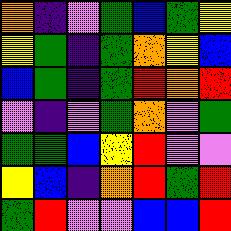[["orange", "indigo", "violet", "green", "blue", "green", "yellow"], ["yellow", "green", "indigo", "green", "orange", "yellow", "blue"], ["blue", "green", "indigo", "green", "red", "orange", "red"], ["violet", "indigo", "violet", "green", "orange", "violet", "green"], ["green", "green", "blue", "yellow", "red", "violet", "violet"], ["yellow", "blue", "indigo", "orange", "red", "green", "red"], ["green", "red", "violet", "violet", "blue", "blue", "red"]]